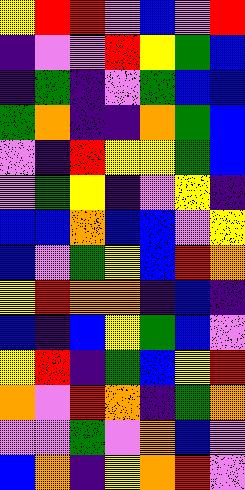[["yellow", "red", "red", "violet", "blue", "violet", "red"], ["indigo", "violet", "violet", "red", "yellow", "green", "blue"], ["indigo", "green", "indigo", "violet", "green", "blue", "blue"], ["green", "orange", "indigo", "indigo", "orange", "green", "blue"], ["violet", "indigo", "red", "yellow", "yellow", "green", "blue"], ["violet", "green", "yellow", "indigo", "violet", "yellow", "indigo"], ["blue", "blue", "orange", "blue", "blue", "violet", "yellow"], ["blue", "violet", "green", "yellow", "blue", "red", "orange"], ["yellow", "red", "orange", "orange", "indigo", "blue", "indigo"], ["blue", "indigo", "blue", "yellow", "green", "blue", "violet"], ["yellow", "red", "indigo", "green", "blue", "yellow", "red"], ["orange", "violet", "red", "orange", "indigo", "green", "orange"], ["violet", "violet", "green", "violet", "orange", "blue", "violet"], ["blue", "orange", "indigo", "yellow", "orange", "red", "violet"]]